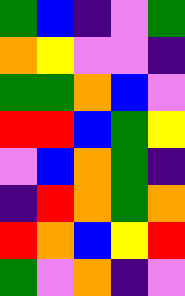[["green", "blue", "indigo", "violet", "green"], ["orange", "yellow", "violet", "violet", "indigo"], ["green", "green", "orange", "blue", "violet"], ["red", "red", "blue", "green", "yellow"], ["violet", "blue", "orange", "green", "indigo"], ["indigo", "red", "orange", "green", "orange"], ["red", "orange", "blue", "yellow", "red"], ["green", "violet", "orange", "indigo", "violet"]]